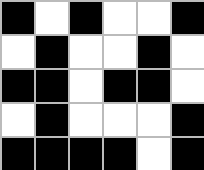[["black", "white", "black", "white", "white", "black"], ["white", "black", "white", "white", "black", "white"], ["black", "black", "white", "black", "black", "white"], ["white", "black", "white", "white", "white", "black"], ["black", "black", "black", "black", "white", "black"]]